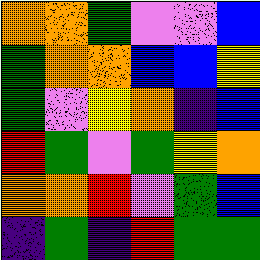[["orange", "orange", "green", "violet", "violet", "blue"], ["green", "orange", "orange", "blue", "blue", "yellow"], ["green", "violet", "yellow", "orange", "indigo", "blue"], ["red", "green", "violet", "green", "yellow", "orange"], ["orange", "orange", "red", "violet", "green", "blue"], ["indigo", "green", "indigo", "red", "green", "green"]]